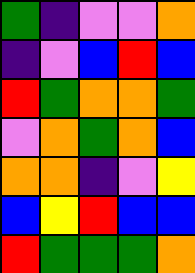[["green", "indigo", "violet", "violet", "orange"], ["indigo", "violet", "blue", "red", "blue"], ["red", "green", "orange", "orange", "green"], ["violet", "orange", "green", "orange", "blue"], ["orange", "orange", "indigo", "violet", "yellow"], ["blue", "yellow", "red", "blue", "blue"], ["red", "green", "green", "green", "orange"]]